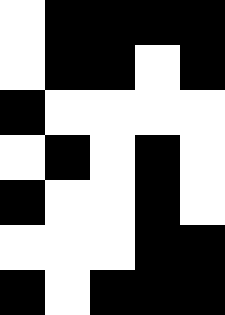[["white", "black", "black", "black", "black"], ["white", "black", "black", "white", "black"], ["black", "white", "white", "white", "white"], ["white", "black", "white", "black", "white"], ["black", "white", "white", "black", "white"], ["white", "white", "white", "black", "black"], ["black", "white", "black", "black", "black"]]